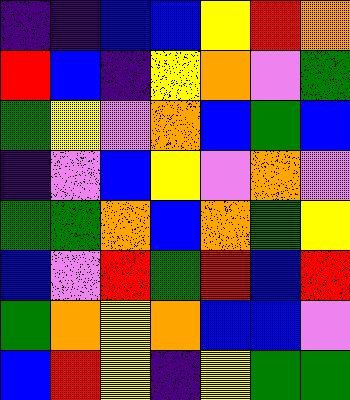[["indigo", "indigo", "blue", "blue", "yellow", "red", "orange"], ["red", "blue", "indigo", "yellow", "orange", "violet", "green"], ["green", "yellow", "violet", "orange", "blue", "green", "blue"], ["indigo", "violet", "blue", "yellow", "violet", "orange", "violet"], ["green", "green", "orange", "blue", "orange", "green", "yellow"], ["blue", "violet", "red", "green", "red", "blue", "red"], ["green", "orange", "yellow", "orange", "blue", "blue", "violet"], ["blue", "red", "yellow", "indigo", "yellow", "green", "green"]]